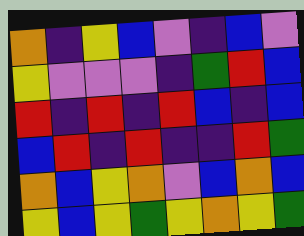[["orange", "indigo", "yellow", "blue", "violet", "indigo", "blue", "violet"], ["yellow", "violet", "violet", "violet", "indigo", "green", "red", "blue"], ["red", "indigo", "red", "indigo", "red", "blue", "indigo", "blue"], ["blue", "red", "indigo", "red", "indigo", "indigo", "red", "green"], ["orange", "blue", "yellow", "orange", "violet", "blue", "orange", "blue"], ["yellow", "blue", "yellow", "green", "yellow", "orange", "yellow", "green"]]